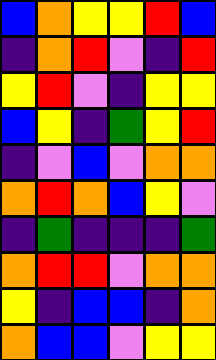[["blue", "orange", "yellow", "yellow", "red", "blue"], ["indigo", "orange", "red", "violet", "indigo", "red"], ["yellow", "red", "violet", "indigo", "yellow", "yellow"], ["blue", "yellow", "indigo", "green", "yellow", "red"], ["indigo", "violet", "blue", "violet", "orange", "orange"], ["orange", "red", "orange", "blue", "yellow", "violet"], ["indigo", "green", "indigo", "indigo", "indigo", "green"], ["orange", "red", "red", "violet", "orange", "orange"], ["yellow", "indigo", "blue", "blue", "indigo", "orange"], ["orange", "blue", "blue", "violet", "yellow", "yellow"]]